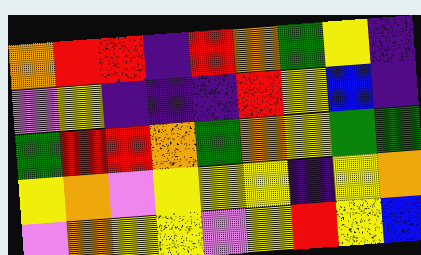[["orange", "red", "red", "indigo", "red", "orange", "green", "yellow", "indigo"], ["violet", "yellow", "indigo", "indigo", "indigo", "red", "yellow", "blue", "indigo"], ["green", "red", "red", "orange", "green", "orange", "yellow", "green", "green"], ["yellow", "orange", "violet", "yellow", "yellow", "yellow", "indigo", "yellow", "orange"], ["violet", "orange", "yellow", "yellow", "violet", "yellow", "red", "yellow", "blue"]]